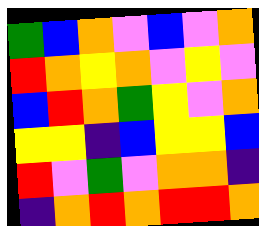[["green", "blue", "orange", "violet", "blue", "violet", "orange"], ["red", "orange", "yellow", "orange", "violet", "yellow", "violet"], ["blue", "red", "orange", "green", "yellow", "violet", "orange"], ["yellow", "yellow", "indigo", "blue", "yellow", "yellow", "blue"], ["red", "violet", "green", "violet", "orange", "orange", "indigo"], ["indigo", "orange", "red", "orange", "red", "red", "orange"]]